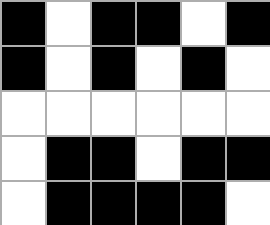[["black", "white", "black", "black", "white", "black"], ["black", "white", "black", "white", "black", "white"], ["white", "white", "white", "white", "white", "white"], ["white", "black", "black", "white", "black", "black"], ["white", "black", "black", "black", "black", "white"]]